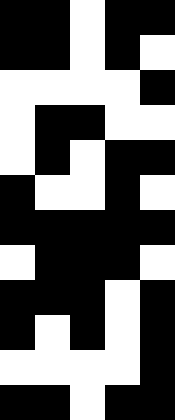[["black", "black", "white", "black", "black"], ["black", "black", "white", "black", "white"], ["white", "white", "white", "white", "black"], ["white", "black", "black", "white", "white"], ["white", "black", "white", "black", "black"], ["black", "white", "white", "black", "white"], ["black", "black", "black", "black", "black"], ["white", "black", "black", "black", "white"], ["black", "black", "black", "white", "black"], ["black", "white", "black", "white", "black"], ["white", "white", "white", "white", "black"], ["black", "black", "white", "black", "black"]]